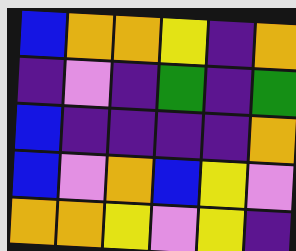[["blue", "orange", "orange", "yellow", "indigo", "orange"], ["indigo", "violet", "indigo", "green", "indigo", "green"], ["blue", "indigo", "indigo", "indigo", "indigo", "orange"], ["blue", "violet", "orange", "blue", "yellow", "violet"], ["orange", "orange", "yellow", "violet", "yellow", "indigo"]]